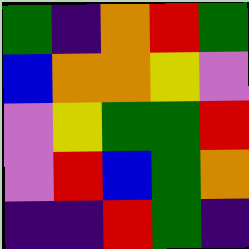[["green", "indigo", "orange", "red", "green"], ["blue", "orange", "orange", "yellow", "violet"], ["violet", "yellow", "green", "green", "red"], ["violet", "red", "blue", "green", "orange"], ["indigo", "indigo", "red", "green", "indigo"]]